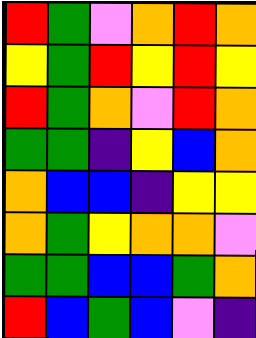[["red", "green", "violet", "orange", "red", "orange"], ["yellow", "green", "red", "yellow", "red", "yellow"], ["red", "green", "orange", "violet", "red", "orange"], ["green", "green", "indigo", "yellow", "blue", "orange"], ["orange", "blue", "blue", "indigo", "yellow", "yellow"], ["orange", "green", "yellow", "orange", "orange", "violet"], ["green", "green", "blue", "blue", "green", "orange"], ["red", "blue", "green", "blue", "violet", "indigo"]]